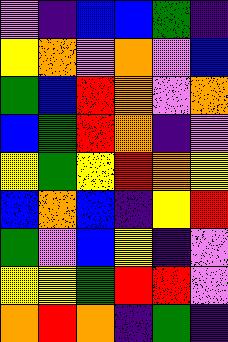[["violet", "indigo", "blue", "blue", "green", "indigo"], ["yellow", "orange", "violet", "orange", "violet", "blue"], ["green", "blue", "red", "orange", "violet", "orange"], ["blue", "green", "red", "orange", "indigo", "violet"], ["yellow", "green", "yellow", "red", "orange", "yellow"], ["blue", "orange", "blue", "indigo", "yellow", "red"], ["green", "violet", "blue", "yellow", "indigo", "violet"], ["yellow", "yellow", "green", "red", "red", "violet"], ["orange", "red", "orange", "indigo", "green", "indigo"]]